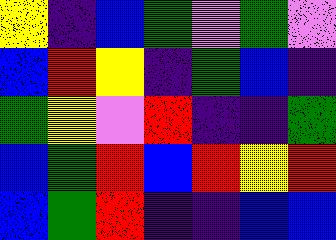[["yellow", "indigo", "blue", "green", "violet", "green", "violet"], ["blue", "red", "yellow", "indigo", "green", "blue", "indigo"], ["green", "yellow", "violet", "red", "indigo", "indigo", "green"], ["blue", "green", "red", "blue", "red", "yellow", "red"], ["blue", "green", "red", "indigo", "indigo", "blue", "blue"]]